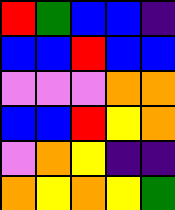[["red", "green", "blue", "blue", "indigo"], ["blue", "blue", "red", "blue", "blue"], ["violet", "violet", "violet", "orange", "orange"], ["blue", "blue", "red", "yellow", "orange"], ["violet", "orange", "yellow", "indigo", "indigo"], ["orange", "yellow", "orange", "yellow", "green"]]